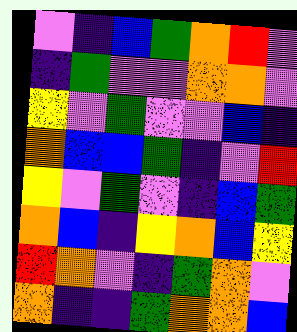[["violet", "indigo", "blue", "green", "orange", "red", "violet"], ["indigo", "green", "violet", "violet", "orange", "orange", "violet"], ["yellow", "violet", "green", "violet", "violet", "blue", "indigo"], ["orange", "blue", "blue", "green", "indigo", "violet", "red"], ["yellow", "violet", "green", "violet", "indigo", "blue", "green"], ["orange", "blue", "indigo", "yellow", "orange", "blue", "yellow"], ["red", "orange", "violet", "indigo", "green", "orange", "violet"], ["orange", "indigo", "indigo", "green", "orange", "orange", "blue"]]